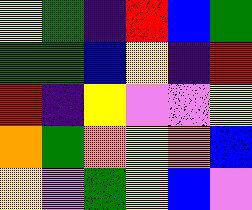[["yellow", "green", "indigo", "red", "blue", "green"], ["green", "green", "blue", "yellow", "indigo", "red"], ["red", "indigo", "yellow", "violet", "violet", "yellow"], ["orange", "green", "orange", "yellow", "orange", "blue"], ["yellow", "violet", "green", "yellow", "blue", "violet"]]